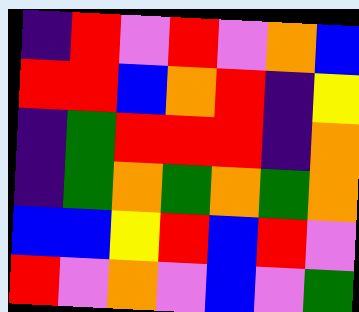[["indigo", "red", "violet", "red", "violet", "orange", "blue"], ["red", "red", "blue", "orange", "red", "indigo", "yellow"], ["indigo", "green", "red", "red", "red", "indigo", "orange"], ["indigo", "green", "orange", "green", "orange", "green", "orange"], ["blue", "blue", "yellow", "red", "blue", "red", "violet"], ["red", "violet", "orange", "violet", "blue", "violet", "green"]]